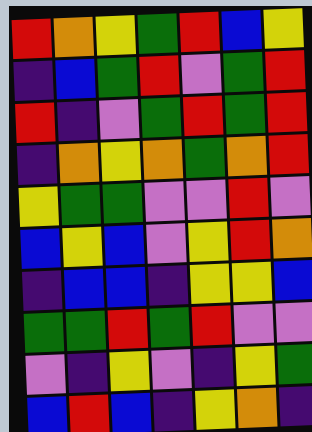[["red", "orange", "yellow", "green", "red", "blue", "yellow"], ["indigo", "blue", "green", "red", "violet", "green", "red"], ["red", "indigo", "violet", "green", "red", "green", "red"], ["indigo", "orange", "yellow", "orange", "green", "orange", "red"], ["yellow", "green", "green", "violet", "violet", "red", "violet"], ["blue", "yellow", "blue", "violet", "yellow", "red", "orange"], ["indigo", "blue", "blue", "indigo", "yellow", "yellow", "blue"], ["green", "green", "red", "green", "red", "violet", "violet"], ["violet", "indigo", "yellow", "violet", "indigo", "yellow", "green"], ["blue", "red", "blue", "indigo", "yellow", "orange", "indigo"]]